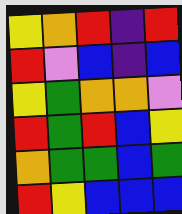[["yellow", "orange", "red", "indigo", "red"], ["red", "violet", "blue", "indigo", "blue"], ["yellow", "green", "orange", "orange", "violet"], ["red", "green", "red", "blue", "yellow"], ["orange", "green", "green", "blue", "green"], ["red", "yellow", "blue", "blue", "blue"]]